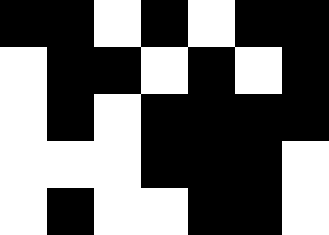[["black", "black", "white", "black", "white", "black", "black"], ["white", "black", "black", "white", "black", "white", "black"], ["white", "black", "white", "black", "black", "black", "black"], ["white", "white", "white", "black", "black", "black", "white"], ["white", "black", "white", "white", "black", "black", "white"]]